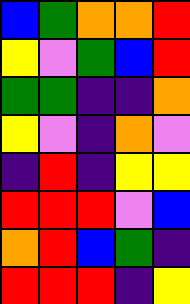[["blue", "green", "orange", "orange", "red"], ["yellow", "violet", "green", "blue", "red"], ["green", "green", "indigo", "indigo", "orange"], ["yellow", "violet", "indigo", "orange", "violet"], ["indigo", "red", "indigo", "yellow", "yellow"], ["red", "red", "red", "violet", "blue"], ["orange", "red", "blue", "green", "indigo"], ["red", "red", "red", "indigo", "yellow"]]